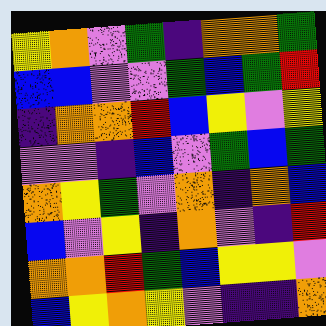[["yellow", "orange", "violet", "green", "indigo", "orange", "orange", "green"], ["blue", "blue", "violet", "violet", "green", "blue", "green", "red"], ["indigo", "orange", "orange", "red", "blue", "yellow", "violet", "yellow"], ["violet", "violet", "indigo", "blue", "violet", "green", "blue", "green"], ["orange", "yellow", "green", "violet", "orange", "indigo", "orange", "blue"], ["blue", "violet", "yellow", "indigo", "orange", "violet", "indigo", "red"], ["orange", "orange", "red", "green", "blue", "yellow", "yellow", "violet"], ["blue", "yellow", "orange", "yellow", "violet", "indigo", "indigo", "orange"]]